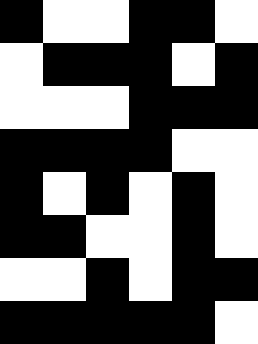[["black", "white", "white", "black", "black", "white"], ["white", "black", "black", "black", "white", "black"], ["white", "white", "white", "black", "black", "black"], ["black", "black", "black", "black", "white", "white"], ["black", "white", "black", "white", "black", "white"], ["black", "black", "white", "white", "black", "white"], ["white", "white", "black", "white", "black", "black"], ["black", "black", "black", "black", "black", "white"]]